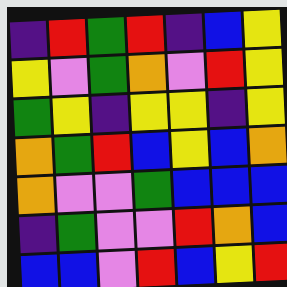[["indigo", "red", "green", "red", "indigo", "blue", "yellow"], ["yellow", "violet", "green", "orange", "violet", "red", "yellow"], ["green", "yellow", "indigo", "yellow", "yellow", "indigo", "yellow"], ["orange", "green", "red", "blue", "yellow", "blue", "orange"], ["orange", "violet", "violet", "green", "blue", "blue", "blue"], ["indigo", "green", "violet", "violet", "red", "orange", "blue"], ["blue", "blue", "violet", "red", "blue", "yellow", "red"]]